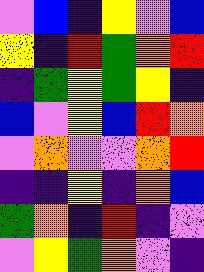[["violet", "blue", "indigo", "yellow", "violet", "blue"], ["yellow", "indigo", "red", "green", "orange", "red"], ["indigo", "green", "yellow", "green", "yellow", "indigo"], ["blue", "violet", "yellow", "blue", "red", "orange"], ["violet", "orange", "violet", "violet", "orange", "red"], ["indigo", "indigo", "yellow", "indigo", "orange", "blue"], ["green", "orange", "indigo", "red", "indigo", "violet"], ["violet", "yellow", "green", "orange", "violet", "indigo"]]